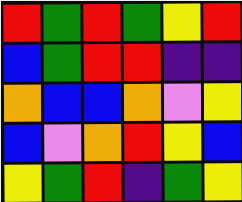[["red", "green", "red", "green", "yellow", "red"], ["blue", "green", "red", "red", "indigo", "indigo"], ["orange", "blue", "blue", "orange", "violet", "yellow"], ["blue", "violet", "orange", "red", "yellow", "blue"], ["yellow", "green", "red", "indigo", "green", "yellow"]]